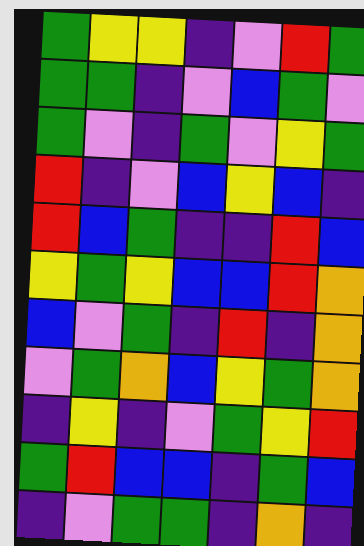[["green", "yellow", "yellow", "indigo", "violet", "red", "green"], ["green", "green", "indigo", "violet", "blue", "green", "violet"], ["green", "violet", "indigo", "green", "violet", "yellow", "green"], ["red", "indigo", "violet", "blue", "yellow", "blue", "indigo"], ["red", "blue", "green", "indigo", "indigo", "red", "blue"], ["yellow", "green", "yellow", "blue", "blue", "red", "orange"], ["blue", "violet", "green", "indigo", "red", "indigo", "orange"], ["violet", "green", "orange", "blue", "yellow", "green", "orange"], ["indigo", "yellow", "indigo", "violet", "green", "yellow", "red"], ["green", "red", "blue", "blue", "indigo", "green", "blue"], ["indigo", "violet", "green", "green", "indigo", "orange", "indigo"]]